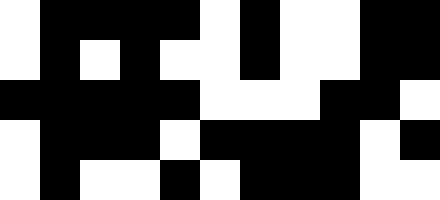[["white", "black", "black", "black", "black", "white", "black", "white", "white", "black", "black"], ["white", "black", "white", "black", "white", "white", "black", "white", "white", "black", "black"], ["black", "black", "black", "black", "black", "white", "white", "white", "black", "black", "white"], ["white", "black", "black", "black", "white", "black", "black", "black", "black", "white", "black"], ["white", "black", "white", "white", "black", "white", "black", "black", "black", "white", "white"]]